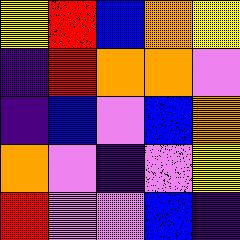[["yellow", "red", "blue", "orange", "yellow"], ["indigo", "red", "orange", "orange", "violet"], ["indigo", "blue", "violet", "blue", "orange"], ["orange", "violet", "indigo", "violet", "yellow"], ["red", "violet", "violet", "blue", "indigo"]]